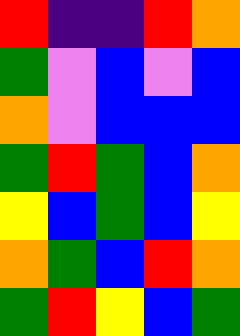[["red", "indigo", "indigo", "red", "orange"], ["green", "violet", "blue", "violet", "blue"], ["orange", "violet", "blue", "blue", "blue"], ["green", "red", "green", "blue", "orange"], ["yellow", "blue", "green", "blue", "yellow"], ["orange", "green", "blue", "red", "orange"], ["green", "red", "yellow", "blue", "green"]]